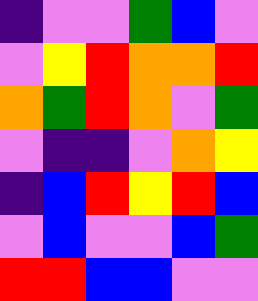[["indigo", "violet", "violet", "green", "blue", "violet"], ["violet", "yellow", "red", "orange", "orange", "red"], ["orange", "green", "red", "orange", "violet", "green"], ["violet", "indigo", "indigo", "violet", "orange", "yellow"], ["indigo", "blue", "red", "yellow", "red", "blue"], ["violet", "blue", "violet", "violet", "blue", "green"], ["red", "red", "blue", "blue", "violet", "violet"]]